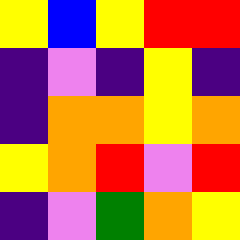[["yellow", "blue", "yellow", "red", "red"], ["indigo", "violet", "indigo", "yellow", "indigo"], ["indigo", "orange", "orange", "yellow", "orange"], ["yellow", "orange", "red", "violet", "red"], ["indigo", "violet", "green", "orange", "yellow"]]